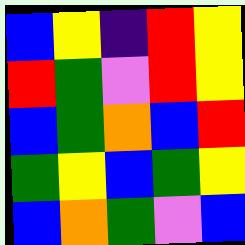[["blue", "yellow", "indigo", "red", "yellow"], ["red", "green", "violet", "red", "yellow"], ["blue", "green", "orange", "blue", "red"], ["green", "yellow", "blue", "green", "yellow"], ["blue", "orange", "green", "violet", "blue"]]